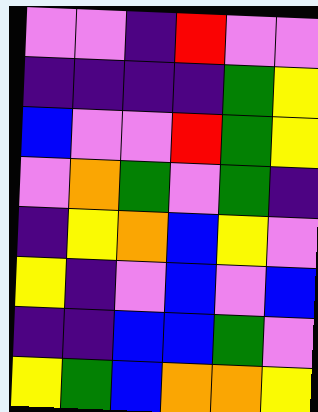[["violet", "violet", "indigo", "red", "violet", "violet"], ["indigo", "indigo", "indigo", "indigo", "green", "yellow"], ["blue", "violet", "violet", "red", "green", "yellow"], ["violet", "orange", "green", "violet", "green", "indigo"], ["indigo", "yellow", "orange", "blue", "yellow", "violet"], ["yellow", "indigo", "violet", "blue", "violet", "blue"], ["indigo", "indigo", "blue", "blue", "green", "violet"], ["yellow", "green", "blue", "orange", "orange", "yellow"]]